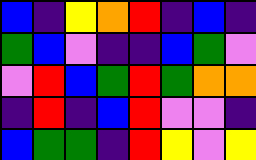[["blue", "indigo", "yellow", "orange", "red", "indigo", "blue", "indigo"], ["green", "blue", "violet", "indigo", "indigo", "blue", "green", "violet"], ["violet", "red", "blue", "green", "red", "green", "orange", "orange"], ["indigo", "red", "indigo", "blue", "red", "violet", "violet", "indigo"], ["blue", "green", "green", "indigo", "red", "yellow", "violet", "yellow"]]